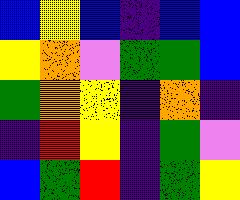[["blue", "yellow", "blue", "indigo", "blue", "blue"], ["yellow", "orange", "violet", "green", "green", "blue"], ["green", "orange", "yellow", "indigo", "orange", "indigo"], ["indigo", "red", "yellow", "indigo", "green", "violet"], ["blue", "green", "red", "indigo", "green", "yellow"]]